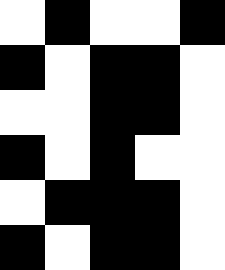[["white", "black", "white", "white", "black"], ["black", "white", "black", "black", "white"], ["white", "white", "black", "black", "white"], ["black", "white", "black", "white", "white"], ["white", "black", "black", "black", "white"], ["black", "white", "black", "black", "white"]]